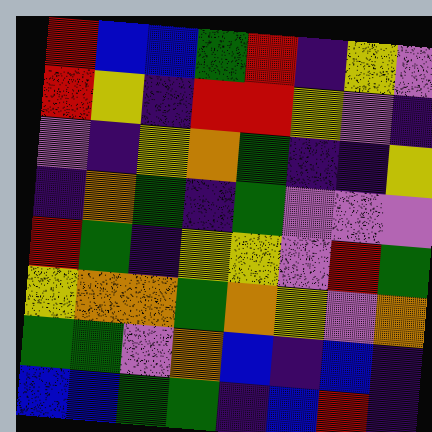[["red", "blue", "blue", "green", "red", "indigo", "yellow", "violet"], ["red", "yellow", "indigo", "red", "red", "yellow", "violet", "indigo"], ["violet", "indigo", "yellow", "orange", "green", "indigo", "indigo", "yellow"], ["indigo", "orange", "green", "indigo", "green", "violet", "violet", "violet"], ["red", "green", "indigo", "yellow", "yellow", "violet", "red", "green"], ["yellow", "orange", "orange", "green", "orange", "yellow", "violet", "orange"], ["green", "green", "violet", "orange", "blue", "indigo", "blue", "indigo"], ["blue", "blue", "green", "green", "indigo", "blue", "red", "indigo"]]